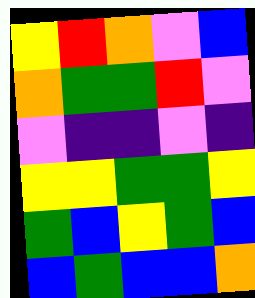[["yellow", "red", "orange", "violet", "blue"], ["orange", "green", "green", "red", "violet"], ["violet", "indigo", "indigo", "violet", "indigo"], ["yellow", "yellow", "green", "green", "yellow"], ["green", "blue", "yellow", "green", "blue"], ["blue", "green", "blue", "blue", "orange"]]